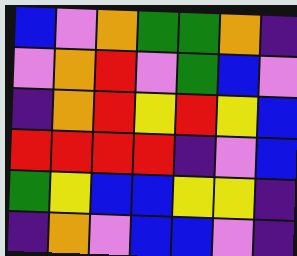[["blue", "violet", "orange", "green", "green", "orange", "indigo"], ["violet", "orange", "red", "violet", "green", "blue", "violet"], ["indigo", "orange", "red", "yellow", "red", "yellow", "blue"], ["red", "red", "red", "red", "indigo", "violet", "blue"], ["green", "yellow", "blue", "blue", "yellow", "yellow", "indigo"], ["indigo", "orange", "violet", "blue", "blue", "violet", "indigo"]]